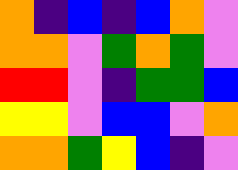[["orange", "indigo", "blue", "indigo", "blue", "orange", "violet"], ["orange", "orange", "violet", "green", "orange", "green", "violet"], ["red", "red", "violet", "indigo", "green", "green", "blue"], ["yellow", "yellow", "violet", "blue", "blue", "violet", "orange"], ["orange", "orange", "green", "yellow", "blue", "indigo", "violet"]]